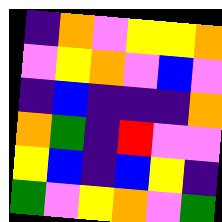[["indigo", "orange", "violet", "yellow", "yellow", "orange"], ["violet", "yellow", "orange", "violet", "blue", "violet"], ["indigo", "blue", "indigo", "indigo", "indigo", "orange"], ["orange", "green", "indigo", "red", "violet", "violet"], ["yellow", "blue", "indigo", "blue", "yellow", "indigo"], ["green", "violet", "yellow", "orange", "violet", "green"]]